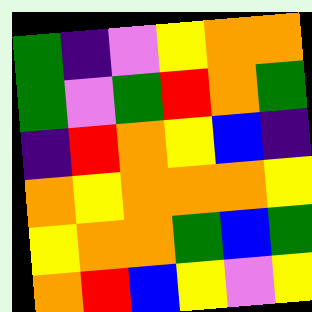[["green", "indigo", "violet", "yellow", "orange", "orange"], ["green", "violet", "green", "red", "orange", "green"], ["indigo", "red", "orange", "yellow", "blue", "indigo"], ["orange", "yellow", "orange", "orange", "orange", "yellow"], ["yellow", "orange", "orange", "green", "blue", "green"], ["orange", "red", "blue", "yellow", "violet", "yellow"]]